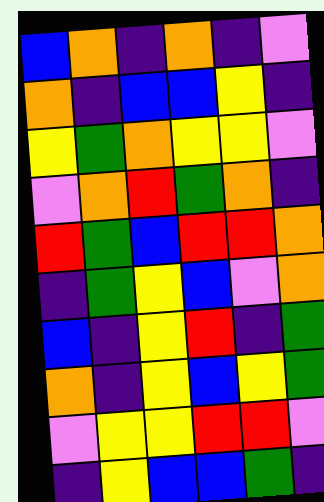[["blue", "orange", "indigo", "orange", "indigo", "violet"], ["orange", "indigo", "blue", "blue", "yellow", "indigo"], ["yellow", "green", "orange", "yellow", "yellow", "violet"], ["violet", "orange", "red", "green", "orange", "indigo"], ["red", "green", "blue", "red", "red", "orange"], ["indigo", "green", "yellow", "blue", "violet", "orange"], ["blue", "indigo", "yellow", "red", "indigo", "green"], ["orange", "indigo", "yellow", "blue", "yellow", "green"], ["violet", "yellow", "yellow", "red", "red", "violet"], ["indigo", "yellow", "blue", "blue", "green", "indigo"]]